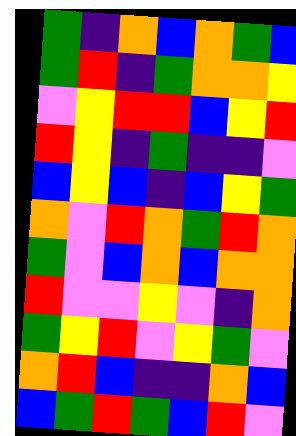[["green", "indigo", "orange", "blue", "orange", "green", "blue"], ["green", "red", "indigo", "green", "orange", "orange", "yellow"], ["violet", "yellow", "red", "red", "blue", "yellow", "red"], ["red", "yellow", "indigo", "green", "indigo", "indigo", "violet"], ["blue", "yellow", "blue", "indigo", "blue", "yellow", "green"], ["orange", "violet", "red", "orange", "green", "red", "orange"], ["green", "violet", "blue", "orange", "blue", "orange", "orange"], ["red", "violet", "violet", "yellow", "violet", "indigo", "orange"], ["green", "yellow", "red", "violet", "yellow", "green", "violet"], ["orange", "red", "blue", "indigo", "indigo", "orange", "blue"], ["blue", "green", "red", "green", "blue", "red", "violet"]]